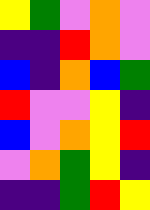[["yellow", "green", "violet", "orange", "violet"], ["indigo", "indigo", "red", "orange", "violet"], ["blue", "indigo", "orange", "blue", "green"], ["red", "violet", "violet", "yellow", "indigo"], ["blue", "violet", "orange", "yellow", "red"], ["violet", "orange", "green", "yellow", "indigo"], ["indigo", "indigo", "green", "red", "yellow"]]